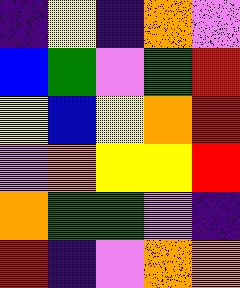[["indigo", "yellow", "indigo", "orange", "violet"], ["blue", "green", "violet", "green", "red"], ["yellow", "blue", "yellow", "orange", "red"], ["violet", "orange", "yellow", "yellow", "red"], ["orange", "green", "green", "violet", "indigo"], ["red", "indigo", "violet", "orange", "orange"]]